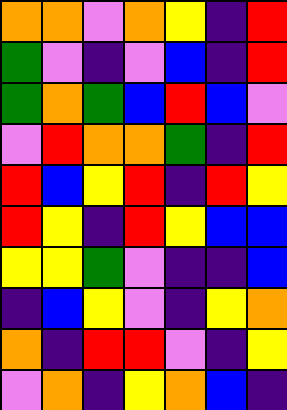[["orange", "orange", "violet", "orange", "yellow", "indigo", "red"], ["green", "violet", "indigo", "violet", "blue", "indigo", "red"], ["green", "orange", "green", "blue", "red", "blue", "violet"], ["violet", "red", "orange", "orange", "green", "indigo", "red"], ["red", "blue", "yellow", "red", "indigo", "red", "yellow"], ["red", "yellow", "indigo", "red", "yellow", "blue", "blue"], ["yellow", "yellow", "green", "violet", "indigo", "indigo", "blue"], ["indigo", "blue", "yellow", "violet", "indigo", "yellow", "orange"], ["orange", "indigo", "red", "red", "violet", "indigo", "yellow"], ["violet", "orange", "indigo", "yellow", "orange", "blue", "indigo"]]